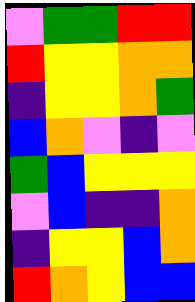[["violet", "green", "green", "red", "red"], ["red", "yellow", "yellow", "orange", "orange"], ["indigo", "yellow", "yellow", "orange", "green"], ["blue", "orange", "violet", "indigo", "violet"], ["green", "blue", "yellow", "yellow", "yellow"], ["violet", "blue", "indigo", "indigo", "orange"], ["indigo", "yellow", "yellow", "blue", "orange"], ["red", "orange", "yellow", "blue", "blue"]]